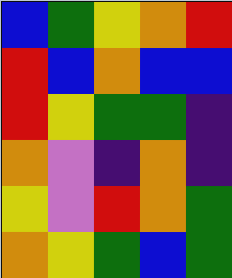[["blue", "green", "yellow", "orange", "red"], ["red", "blue", "orange", "blue", "blue"], ["red", "yellow", "green", "green", "indigo"], ["orange", "violet", "indigo", "orange", "indigo"], ["yellow", "violet", "red", "orange", "green"], ["orange", "yellow", "green", "blue", "green"]]